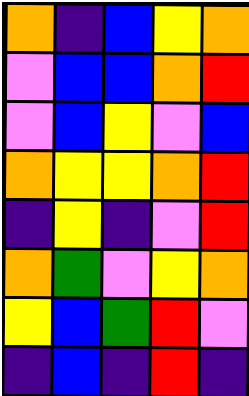[["orange", "indigo", "blue", "yellow", "orange"], ["violet", "blue", "blue", "orange", "red"], ["violet", "blue", "yellow", "violet", "blue"], ["orange", "yellow", "yellow", "orange", "red"], ["indigo", "yellow", "indigo", "violet", "red"], ["orange", "green", "violet", "yellow", "orange"], ["yellow", "blue", "green", "red", "violet"], ["indigo", "blue", "indigo", "red", "indigo"]]